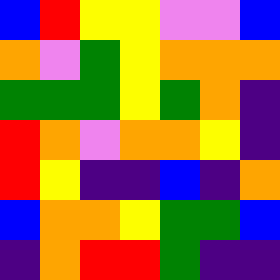[["blue", "red", "yellow", "yellow", "violet", "violet", "blue"], ["orange", "violet", "green", "yellow", "orange", "orange", "orange"], ["green", "green", "green", "yellow", "green", "orange", "indigo"], ["red", "orange", "violet", "orange", "orange", "yellow", "indigo"], ["red", "yellow", "indigo", "indigo", "blue", "indigo", "orange"], ["blue", "orange", "orange", "yellow", "green", "green", "blue"], ["indigo", "orange", "red", "red", "green", "indigo", "indigo"]]